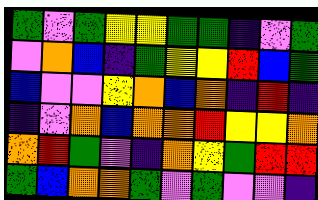[["green", "violet", "green", "yellow", "yellow", "green", "green", "indigo", "violet", "green"], ["violet", "orange", "blue", "indigo", "green", "yellow", "yellow", "red", "blue", "green"], ["blue", "violet", "violet", "yellow", "orange", "blue", "orange", "indigo", "red", "indigo"], ["indigo", "violet", "orange", "blue", "orange", "orange", "red", "yellow", "yellow", "orange"], ["orange", "red", "green", "violet", "indigo", "orange", "yellow", "green", "red", "red"], ["green", "blue", "orange", "orange", "green", "violet", "green", "violet", "violet", "indigo"]]